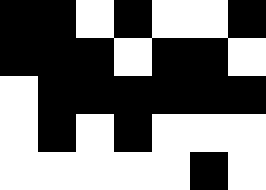[["black", "black", "white", "black", "white", "white", "black"], ["black", "black", "black", "white", "black", "black", "white"], ["white", "black", "black", "black", "black", "black", "black"], ["white", "black", "white", "black", "white", "white", "white"], ["white", "white", "white", "white", "white", "black", "white"]]